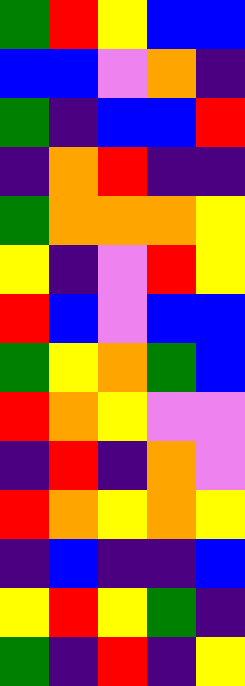[["green", "red", "yellow", "blue", "blue"], ["blue", "blue", "violet", "orange", "indigo"], ["green", "indigo", "blue", "blue", "red"], ["indigo", "orange", "red", "indigo", "indigo"], ["green", "orange", "orange", "orange", "yellow"], ["yellow", "indigo", "violet", "red", "yellow"], ["red", "blue", "violet", "blue", "blue"], ["green", "yellow", "orange", "green", "blue"], ["red", "orange", "yellow", "violet", "violet"], ["indigo", "red", "indigo", "orange", "violet"], ["red", "orange", "yellow", "orange", "yellow"], ["indigo", "blue", "indigo", "indigo", "blue"], ["yellow", "red", "yellow", "green", "indigo"], ["green", "indigo", "red", "indigo", "yellow"]]